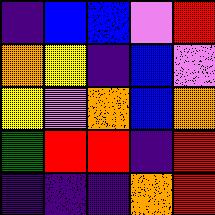[["indigo", "blue", "blue", "violet", "red"], ["orange", "yellow", "indigo", "blue", "violet"], ["yellow", "violet", "orange", "blue", "orange"], ["green", "red", "red", "indigo", "red"], ["indigo", "indigo", "indigo", "orange", "red"]]